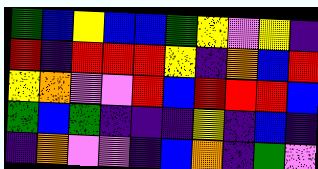[["green", "blue", "yellow", "blue", "blue", "green", "yellow", "violet", "yellow", "indigo"], ["red", "indigo", "red", "red", "red", "yellow", "indigo", "orange", "blue", "red"], ["yellow", "orange", "violet", "violet", "red", "blue", "red", "red", "red", "blue"], ["green", "blue", "green", "indigo", "indigo", "indigo", "yellow", "indigo", "blue", "indigo"], ["indigo", "orange", "violet", "violet", "indigo", "blue", "orange", "indigo", "green", "violet"]]